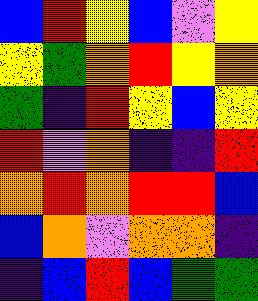[["blue", "red", "yellow", "blue", "violet", "yellow"], ["yellow", "green", "orange", "red", "yellow", "orange"], ["green", "indigo", "red", "yellow", "blue", "yellow"], ["red", "violet", "orange", "indigo", "indigo", "red"], ["orange", "red", "orange", "red", "red", "blue"], ["blue", "orange", "violet", "orange", "orange", "indigo"], ["indigo", "blue", "red", "blue", "green", "green"]]